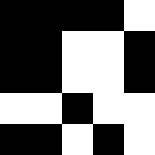[["black", "black", "black", "black", "white"], ["black", "black", "white", "white", "black"], ["black", "black", "white", "white", "black"], ["white", "white", "black", "white", "white"], ["black", "black", "white", "black", "white"]]